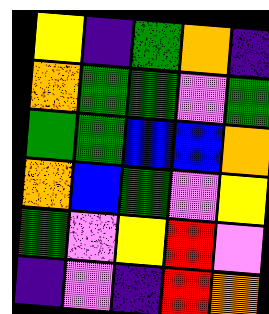[["yellow", "indigo", "green", "orange", "indigo"], ["orange", "green", "green", "violet", "green"], ["green", "green", "blue", "blue", "orange"], ["orange", "blue", "green", "violet", "yellow"], ["green", "violet", "yellow", "red", "violet"], ["indigo", "violet", "indigo", "red", "orange"]]